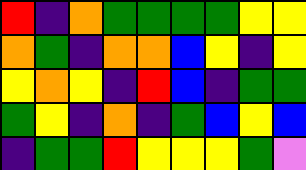[["red", "indigo", "orange", "green", "green", "green", "green", "yellow", "yellow"], ["orange", "green", "indigo", "orange", "orange", "blue", "yellow", "indigo", "yellow"], ["yellow", "orange", "yellow", "indigo", "red", "blue", "indigo", "green", "green"], ["green", "yellow", "indigo", "orange", "indigo", "green", "blue", "yellow", "blue"], ["indigo", "green", "green", "red", "yellow", "yellow", "yellow", "green", "violet"]]